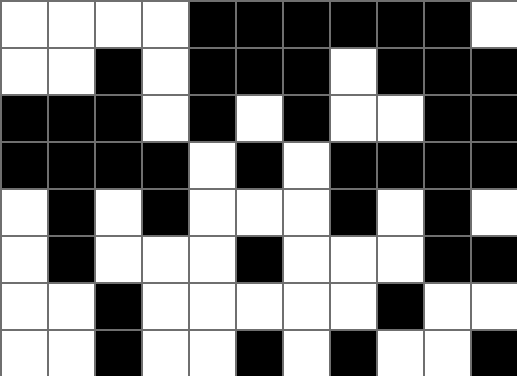[["white", "white", "white", "white", "black", "black", "black", "black", "black", "black", "white"], ["white", "white", "black", "white", "black", "black", "black", "white", "black", "black", "black"], ["black", "black", "black", "white", "black", "white", "black", "white", "white", "black", "black"], ["black", "black", "black", "black", "white", "black", "white", "black", "black", "black", "black"], ["white", "black", "white", "black", "white", "white", "white", "black", "white", "black", "white"], ["white", "black", "white", "white", "white", "black", "white", "white", "white", "black", "black"], ["white", "white", "black", "white", "white", "white", "white", "white", "black", "white", "white"], ["white", "white", "black", "white", "white", "black", "white", "black", "white", "white", "black"]]